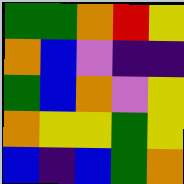[["green", "green", "orange", "red", "yellow"], ["orange", "blue", "violet", "indigo", "indigo"], ["green", "blue", "orange", "violet", "yellow"], ["orange", "yellow", "yellow", "green", "yellow"], ["blue", "indigo", "blue", "green", "orange"]]